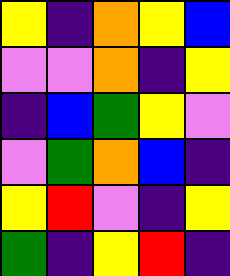[["yellow", "indigo", "orange", "yellow", "blue"], ["violet", "violet", "orange", "indigo", "yellow"], ["indigo", "blue", "green", "yellow", "violet"], ["violet", "green", "orange", "blue", "indigo"], ["yellow", "red", "violet", "indigo", "yellow"], ["green", "indigo", "yellow", "red", "indigo"]]